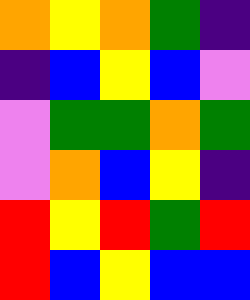[["orange", "yellow", "orange", "green", "indigo"], ["indigo", "blue", "yellow", "blue", "violet"], ["violet", "green", "green", "orange", "green"], ["violet", "orange", "blue", "yellow", "indigo"], ["red", "yellow", "red", "green", "red"], ["red", "blue", "yellow", "blue", "blue"]]